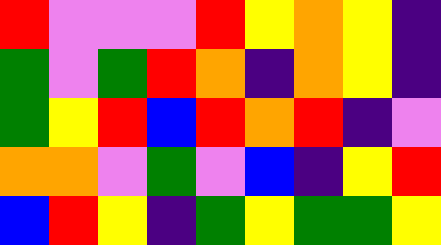[["red", "violet", "violet", "violet", "red", "yellow", "orange", "yellow", "indigo"], ["green", "violet", "green", "red", "orange", "indigo", "orange", "yellow", "indigo"], ["green", "yellow", "red", "blue", "red", "orange", "red", "indigo", "violet"], ["orange", "orange", "violet", "green", "violet", "blue", "indigo", "yellow", "red"], ["blue", "red", "yellow", "indigo", "green", "yellow", "green", "green", "yellow"]]